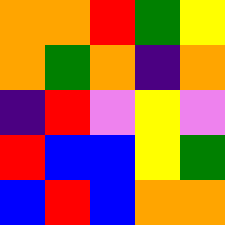[["orange", "orange", "red", "green", "yellow"], ["orange", "green", "orange", "indigo", "orange"], ["indigo", "red", "violet", "yellow", "violet"], ["red", "blue", "blue", "yellow", "green"], ["blue", "red", "blue", "orange", "orange"]]